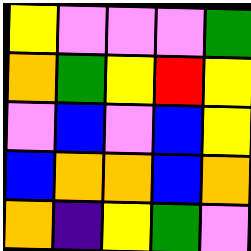[["yellow", "violet", "violet", "violet", "green"], ["orange", "green", "yellow", "red", "yellow"], ["violet", "blue", "violet", "blue", "yellow"], ["blue", "orange", "orange", "blue", "orange"], ["orange", "indigo", "yellow", "green", "violet"]]